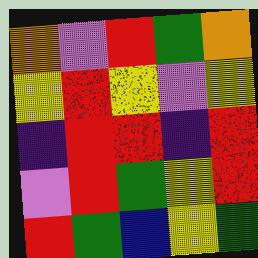[["orange", "violet", "red", "green", "orange"], ["yellow", "red", "yellow", "violet", "yellow"], ["indigo", "red", "red", "indigo", "red"], ["violet", "red", "green", "yellow", "red"], ["red", "green", "blue", "yellow", "green"]]